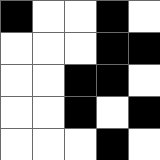[["black", "white", "white", "black", "white"], ["white", "white", "white", "black", "black"], ["white", "white", "black", "black", "white"], ["white", "white", "black", "white", "black"], ["white", "white", "white", "black", "white"]]